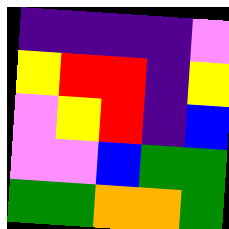[["indigo", "indigo", "indigo", "indigo", "violet"], ["yellow", "red", "red", "indigo", "yellow"], ["violet", "yellow", "red", "indigo", "blue"], ["violet", "violet", "blue", "green", "green"], ["green", "green", "orange", "orange", "green"]]